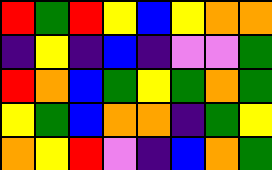[["red", "green", "red", "yellow", "blue", "yellow", "orange", "orange"], ["indigo", "yellow", "indigo", "blue", "indigo", "violet", "violet", "green"], ["red", "orange", "blue", "green", "yellow", "green", "orange", "green"], ["yellow", "green", "blue", "orange", "orange", "indigo", "green", "yellow"], ["orange", "yellow", "red", "violet", "indigo", "blue", "orange", "green"]]